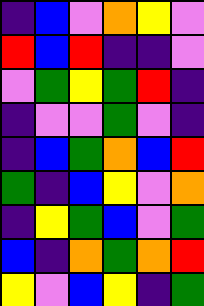[["indigo", "blue", "violet", "orange", "yellow", "violet"], ["red", "blue", "red", "indigo", "indigo", "violet"], ["violet", "green", "yellow", "green", "red", "indigo"], ["indigo", "violet", "violet", "green", "violet", "indigo"], ["indigo", "blue", "green", "orange", "blue", "red"], ["green", "indigo", "blue", "yellow", "violet", "orange"], ["indigo", "yellow", "green", "blue", "violet", "green"], ["blue", "indigo", "orange", "green", "orange", "red"], ["yellow", "violet", "blue", "yellow", "indigo", "green"]]